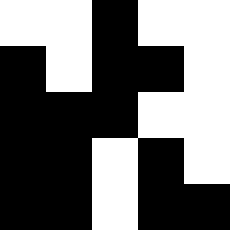[["white", "white", "black", "white", "white"], ["black", "white", "black", "black", "white"], ["black", "black", "black", "white", "white"], ["black", "black", "white", "black", "white"], ["black", "black", "white", "black", "black"]]